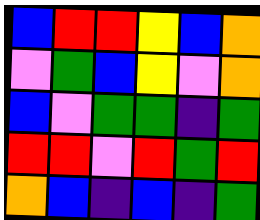[["blue", "red", "red", "yellow", "blue", "orange"], ["violet", "green", "blue", "yellow", "violet", "orange"], ["blue", "violet", "green", "green", "indigo", "green"], ["red", "red", "violet", "red", "green", "red"], ["orange", "blue", "indigo", "blue", "indigo", "green"]]